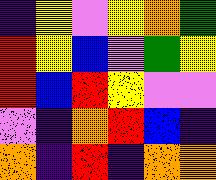[["indigo", "yellow", "violet", "yellow", "orange", "green"], ["red", "yellow", "blue", "violet", "green", "yellow"], ["red", "blue", "red", "yellow", "violet", "violet"], ["violet", "indigo", "orange", "red", "blue", "indigo"], ["orange", "indigo", "red", "indigo", "orange", "orange"]]